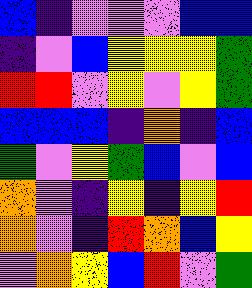[["blue", "indigo", "violet", "violet", "violet", "blue", "blue"], ["indigo", "violet", "blue", "yellow", "yellow", "yellow", "green"], ["red", "red", "violet", "yellow", "violet", "yellow", "green"], ["blue", "blue", "blue", "indigo", "orange", "indigo", "blue"], ["green", "violet", "yellow", "green", "blue", "violet", "blue"], ["orange", "violet", "indigo", "yellow", "indigo", "yellow", "red"], ["orange", "violet", "indigo", "red", "orange", "blue", "yellow"], ["violet", "orange", "yellow", "blue", "red", "violet", "green"]]